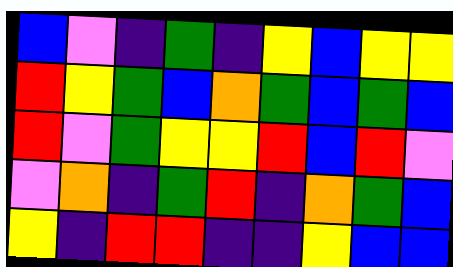[["blue", "violet", "indigo", "green", "indigo", "yellow", "blue", "yellow", "yellow"], ["red", "yellow", "green", "blue", "orange", "green", "blue", "green", "blue"], ["red", "violet", "green", "yellow", "yellow", "red", "blue", "red", "violet"], ["violet", "orange", "indigo", "green", "red", "indigo", "orange", "green", "blue"], ["yellow", "indigo", "red", "red", "indigo", "indigo", "yellow", "blue", "blue"]]